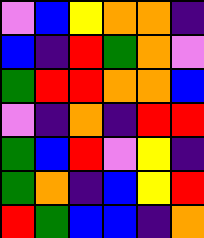[["violet", "blue", "yellow", "orange", "orange", "indigo"], ["blue", "indigo", "red", "green", "orange", "violet"], ["green", "red", "red", "orange", "orange", "blue"], ["violet", "indigo", "orange", "indigo", "red", "red"], ["green", "blue", "red", "violet", "yellow", "indigo"], ["green", "orange", "indigo", "blue", "yellow", "red"], ["red", "green", "blue", "blue", "indigo", "orange"]]